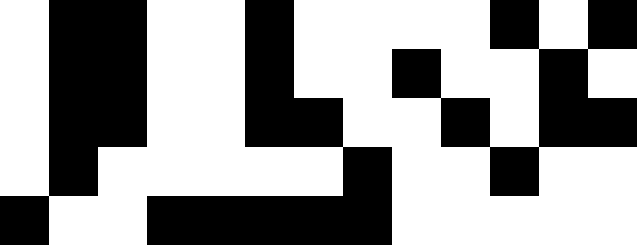[["white", "black", "black", "white", "white", "black", "white", "white", "white", "white", "black", "white", "black"], ["white", "black", "black", "white", "white", "black", "white", "white", "black", "white", "white", "black", "white"], ["white", "black", "black", "white", "white", "black", "black", "white", "white", "black", "white", "black", "black"], ["white", "black", "white", "white", "white", "white", "white", "black", "white", "white", "black", "white", "white"], ["black", "white", "white", "black", "black", "black", "black", "black", "white", "white", "white", "white", "white"]]